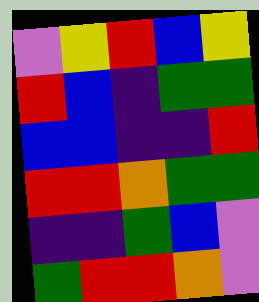[["violet", "yellow", "red", "blue", "yellow"], ["red", "blue", "indigo", "green", "green"], ["blue", "blue", "indigo", "indigo", "red"], ["red", "red", "orange", "green", "green"], ["indigo", "indigo", "green", "blue", "violet"], ["green", "red", "red", "orange", "violet"]]